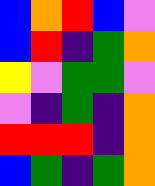[["blue", "orange", "red", "blue", "violet"], ["blue", "red", "indigo", "green", "orange"], ["yellow", "violet", "green", "green", "violet"], ["violet", "indigo", "green", "indigo", "orange"], ["red", "red", "red", "indigo", "orange"], ["blue", "green", "indigo", "green", "orange"]]